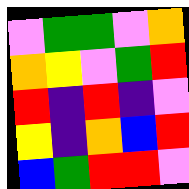[["violet", "green", "green", "violet", "orange"], ["orange", "yellow", "violet", "green", "red"], ["red", "indigo", "red", "indigo", "violet"], ["yellow", "indigo", "orange", "blue", "red"], ["blue", "green", "red", "red", "violet"]]